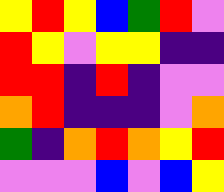[["yellow", "red", "yellow", "blue", "green", "red", "violet"], ["red", "yellow", "violet", "yellow", "yellow", "indigo", "indigo"], ["red", "red", "indigo", "red", "indigo", "violet", "violet"], ["orange", "red", "indigo", "indigo", "indigo", "violet", "orange"], ["green", "indigo", "orange", "red", "orange", "yellow", "red"], ["violet", "violet", "violet", "blue", "violet", "blue", "yellow"]]